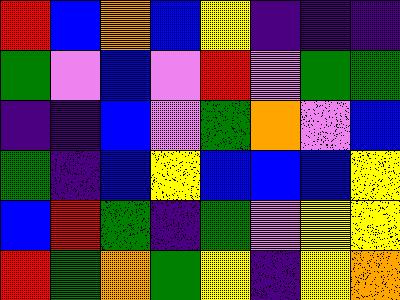[["red", "blue", "orange", "blue", "yellow", "indigo", "indigo", "indigo"], ["green", "violet", "blue", "violet", "red", "violet", "green", "green"], ["indigo", "indigo", "blue", "violet", "green", "orange", "violet", "blue"], ["green", "indigo", "blue", "yellow", "blue", "blue", "blue", "yellow"], ["blue", "red", "green", "indigo", "green", "violet", "yellow", "yellow"], ["red", "green", "orange", "green", "yellow", "indigo", "yellow", "orange"]]